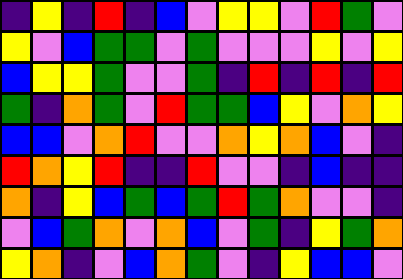[["indigo", "yellow", "indigo", "red", "indigo", "blue", "violet", "yellow", "yellow", "violet", "red", "green", "violet"], ["yellow", "violet", "blue", "green", "green", "violet", "green", "violet", "violet", "violet", "yellow", "violet", "yellow"], ["blue", "yellow", "yellow", "green", "violet", "violet", "green", "indigo", "red", "indigo", "red", "indigo", "red"], ["green", "indigo", "orange", "green", "violet", "red", "green", "green", "blue", "yellow", "violet", "orange", "yellow"], ["blue", "blue", "violet", "orange", "red", "violet", "violet", "orange", "yellow", "orange", "blue", "violet", "indigo"], ["red", "orange", "yellow", "red", "indigo", "indigo", "red", "violet", "violet", "indigo", "blue", "indigo", "indigo"], ["orange", "indigo", "yellow", "blue", "green", "blue", "green", "red", "green", "orange", "violet", "violet", "indigo"], ["violet", "blue", "green", "orange", "violet", "orange", "blue", "violet", "green", "indigo", "yellow", "green", "orange"], ["yellow", "orange", "indigo", "violet", "blue", "orange", "green", "violet", "indigo", "yellow", "blue", "blue", "violet"]]